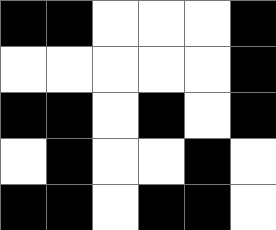[["black", "black", "white", "white", "white", "black"], ["white", "white", "white", "white", "white", "black"], ["black", "black", "white", "black", "white", "black"], ["white", "black", "white", "white", "black", "white"], ["black", "black", "white", "black", "black", "white"]]